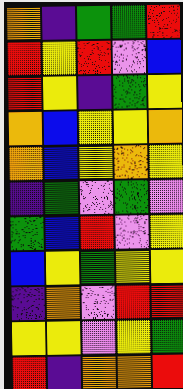[["orange", "indigo", "green", "green", "red"], ["red", "yellow", "red", "violet", "blue"], ["red", "yellow", "indigo", "green", "yellow"], ["orange", "blue", "yellow", "yellow", "orange"], ["orange", "blue", "yellow", "orange", "yellow"], ["indigo", "green", "violet", "green", "violet"], ["green", "blue", "red", "violet", "yellow"], ["blue", "yellow", "green", "yellow", "yellow"], ["indigo", "orange", "violet", "red", "red"], ["yellow", "yellow", "violet", "yellow", "green"], ["red", "indigo", "orange", "orange", "red"]]